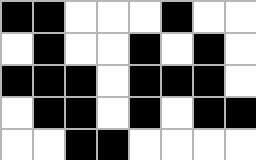[["black", "black", "white", "white", "white", "black", "white", "white"], ["white", "black", "white", "white", "black", "white", "black", "white"], ["black", "black", "black", "white", "black", "black", "black", "white"], ["white", "black", "black", "white", "black", "white", "black", "black"], ["white", "white", "black", "black", "white", "white", "white", "white"]]